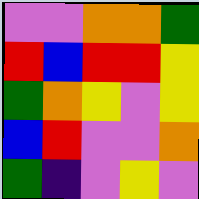[["violet", "violet", "orange", "orange", "green"], ["red", "blue", "red", "red", "yellow"], ["green", "orange", "yellow", "violet", "yellow"], ["blue", "red", "violet", "violet", "orange"], ["green", "indigo", "violet", "yellow", "violet"]]